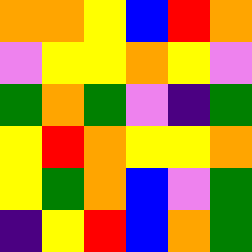[["orange", "orange", "yellow", "blue", "red", "orange"], ["violet", "yellow", "yellow", "orange", "yellow", "violet"], ["green", "orange", "green", "violet", "indigo", "green"], ["yellow", "red", "orange", "yellow", "yellow", "orange"], ["yellow", "green", "orange", "blue", "violet", "green"], ["indigo", "yellow", "red", "blue", "orange", "green"]]